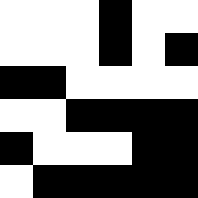[["white", "white", "white", "black", "white", "white"], ["white", "white", "white", "black", "white", "black"], ["black", "black", "white", "white", "white", "white"], ["white", "white", "black", "black", "black", "black"], ["black", "white", "white", "white", "black", "black"], ["white", "black", "black", "black", "black", "black"]]